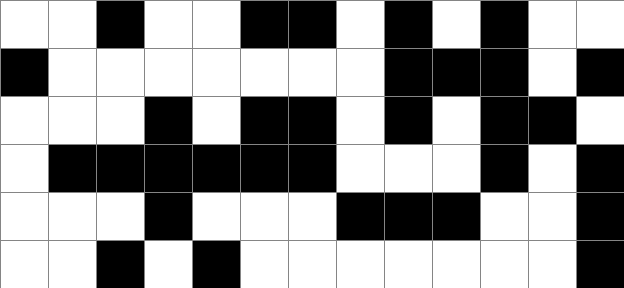[["white", "white", "black", "white", "white", "black", "black", "white", "black", "white", "black", "white", "white"], ["black", "white", "white", "white", "white", "white", "white", "white", "black", "black", "black", "white", "black"], ["white", "white", "white", "black", "white", "black", "black", "white", "black", "white", "black", "black", "white"], ["white", "black", "black", "black", "black", "black", "black", "white", "white", "white", "black", "white", "black"], ["white", "white", "white", "black", "white", "white", "white", "black", "black", "black", "white", "white", "black"], ["white", "white", "black", "white", "black", "white", "white", "white", "white", "white", "white", "white", "black"]]